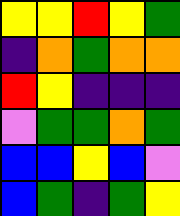[["yellow", "yellow", "red", "yellow", "green"], ["indigo", "orange", "green", "orange", "orange"], ["red", "yellow", "indigo", "indigo", "indigo"], ["violet", "green", "green", "orange", "green"], ["blue", "blue", "yellow", "blue", "violet"], ["blue", "green", "indigo", "green", "yellow"]]